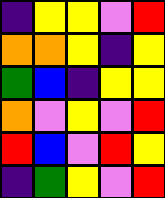[["indigo", "yellow", "yellow", "violet", "red"], ["orange", "orange", "yellow", "indigo", "yellow"], ["green", "blue", "indigo", "yellow", "yellow"], ["orange", "violet", "yellow", "violet", "red"], ["red", "blue", "violet", "red", "yellow"], ["indigo", "green", "yellow", "violet", "red"]]